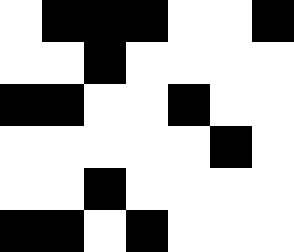[["white", "black", "black", "black", "white", "white", "black"], ["white", "white", "black", "white", "white", "white", "white"], ["black", "black", "white", "white", "black", "white", "white"], ["white", "white", "white", "white", "white", "black", "white"], ["white", "white", "black", "white", "white", "white", "white"], ["black", "black", "white", "black", "white", "white", "white"]]